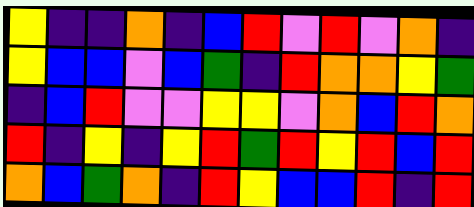[["yellow", "indigo", "indigo", "orange", "indigo", "blue", "red", "violet", "red", "violet", "orange", "indigo"], ["yellow", "blue", "blue", "violet", "blue", "green", "indigo", "red", "orange", "orange", "yellow", "green"], ["indigo", "blue", "red", "violet", "violet", "yellow", "yellow", "violet", "orange", "blue", "red", "orange"], ["red", "indigo", "yellow", "indigo", "yellow", "red", "green", "red", "yellow", "red", "blue", "red"], ["orange", "blue", "green", "orange", "indigo", "red", "yellow", "blue", "blue", "red", "indigo", "red"]]